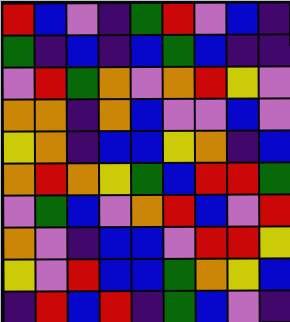[["red", "blue", "violet", "indigo", "green", "red", "violet", "blue", "indigo"], ["green", "indigo", "blue", "indigo", "blue", "green", "blue", "indigo", "indigo"], ["violet", "red", "green", "orange", "violet", "orange", "red", "yellow", "violet"], ["orange", "orange", "indigo", "orange", "blue", "violet", "violet", "blue", "violet"], ["yellow", "orange", "indigo", "blue", "blue", "yellow", "orange", "indigo", "blue"], ["orange", "red", "orange", "yellow", "green", "blue", "red", "red", "green"], ["violet", "green", "blue", "violet", "orange", "red", "blue", "violet", "red"], ["orange", "violet", "indigo", "blue", "blue", "violet", "red", "red", "yellow"], ["yellow", "violet", "red", "blue", "blue", "green", "orange", "yellow", "blue"], ["indigo", "red", "blue", "red", "indigo", "green", "blue", "violet", "indigo"]]